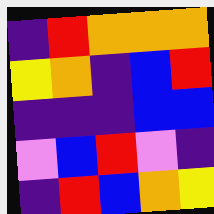[["indigo", "red", "orange", "orange", "orange"], ["yellow", "orange", "indigo", "blue", "red"], ["indigo", "indigo", "indigo", "blue", "blue"], ["violet", "blue", "red", "violet", "indigo"], ["indigo", "red", "blue", "orange", "yellow"]]